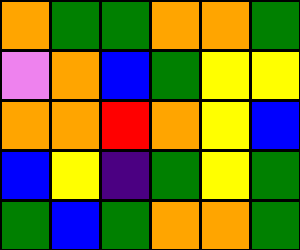[["orange", "green", "green", "orange", "orange", "green"], ["violet", "orange", "blue", "green", "yellow", "yellow"], ["orange", "orange", "red", "orange", "yellow", "blue"], ["blue", "yellow", "indigo", "green", "yellow", "green"], ["green", "blue", "green", "orange", "orange", "green"]]